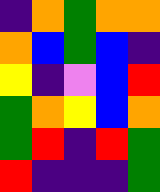[["indigo", "orange", "green", "orange", "orange"], ["orange", "blue", "green", "blue", "indigo"], ["yellow", "indigo", "violet", "blue", "red"], ["green", "orange", "yellow", "blue", "orange"], ["green", "red", "indigo", "red", "green"], ["red", "indigo", "indigo", "indigo", "green"]]